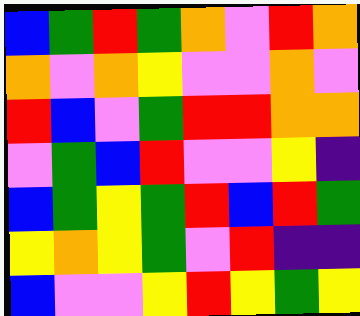[["blue", "green", "red", "green", "orange", "violet", "red", "orange"], ["orange", "violet", "orange", "yellow", "violet", "violet", "orange", "violet"], ["red", "blue", "violet", "green", "red", "red", "orange", "orange"], ["violet", "green", "blue", "red", "violet", "violet", "yellow", "indigo"], ["blue", "green", "yellow", "green", "red", "blue", "red", "green"], ["yellow", "orange", "yellow", "green", "violet", "red", "indigo", "indigo"], ["blue", "violet", "violet", "yellow", "red", "yellow", "green", "yellow"]]